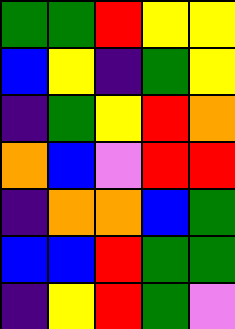[["green", "green", "red", "yellow", "yellow"], ["blue", "yellow", "indigo", "green", "yellow"], ["indigo", "green", "yellow", "red", "orange"], ["orange", "blue", "violet", "red", "red"], ["indigo", "orange", "orange", "blue", "green"], ["blue", "blue", "red", "green", "green"], ["indigo", "yellow", "red", "green", "violet"]]